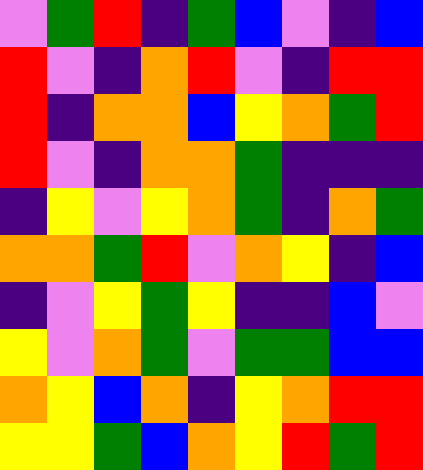[["violet", "green", "red", "indigo", "green", "blue", "violet", "indigo", "blue"], ["red", "violet", "indigo", "orange", "red", "violet", "indigo", "red", "red"], ["red", "indigo", "orange", "orange", "blue", "yellow", "orange", "green", "red"], ["red", "violet", "indigo", "orange", "orange", "green", "indigo", "indigo", "indigo"], ["indigo", "yellow", "violet", "yellow", "orange", "green", "indigo", "orange", "green"], ["orange", "orange", "green", "red", "violet", "orange", "yellow", "indigo", "blue"], ["indigo", "violet", "yellow", "green", "yellow", "indigo", "indigo", "blue", "violet"], ["yellow", "violet", "orange", "green", "violet", "green", "green", "blue", "blue"], ["orange", "yellow", "blue", "orange", "indigo", "yellow", "orange", "red", "red"], ["yellow", "yellow", "green", "blue", "orange", "yellow", "red", "green", "red"]]